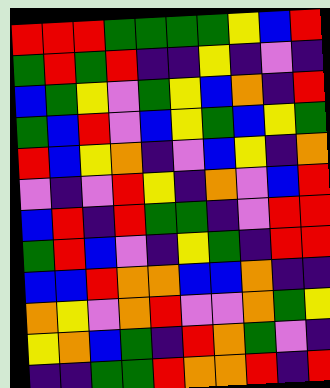[["red", "red", "red", "green", "green", "green", "green", "yellow", "blue", "red"], ["green", "red", "green", "red", "indigo", "indigo", "yellow", "indigo", "violet", "indigo"], ["blue", "green", "yellow", "violet", "green", "yellow", "blue", "orange", "indigo", "red"], ["green", "blue", "red", "violet", "blue", "yellow", "green", "blue", "yellow", "green"], ["red", "blue", "yellow", "orange", "indigo", "violet", "blue", "yellow", "indigo", "orange"], ["violet", "indigo", "violet", "red", "yellow", "indigo", "orange", "violet", "blue", "red"], ["blue", "red", "indigo", "red", "green", "green", "indigo", "violet", "red", "red"], ["green", "red", "blue", "violet", "indigo", "yellow", "green", "indigo", "red", "red"], ["blue", "blue", "red", "orange", "orange", "blue", "blue", "orange", "indigo", "indigo"], ["orange", "yellow", "violet", "orange", "red", "violet", "violet", "orange", "green", "yellow"], ["yellow", "orange", "blue", "green", "indigo", "red", "orange", "green", "violet", "indigo"], ["indigo", "indigo", "green", "green", "red", "orange", "orange", "red", "indigo", "red"]]